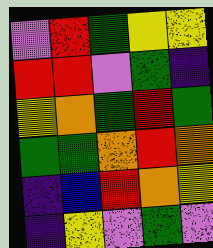[["violet", "red", "green", "yellow", "yellow"], ["red", "red", "violet", "green", "indigo"], ["yellow", "orange", "green", "red", "green"], ["green", "green", "orange", "red", "orange"], ["indigo", "blue", "red", "orange", "yellow"], ["indigo", "yellow", "violet", "green", "violet"]]